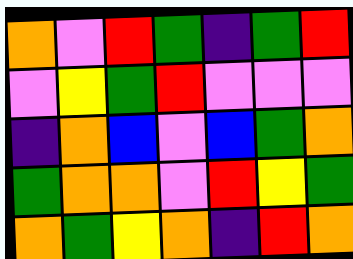[["orange", "violet", "red", "green", "indigo", "green", "red"], ["violet", "yellow", "green", "red", "violet", "violet", "violet"], ["indigo", "orange", "blue", "violet", "blue", "green", "orange"], ["green", "orange", "orange", "violet", "red", "yellow", "green"], ["orange", "green", "yellow", "orange", "indigo", "red", "orange"]]